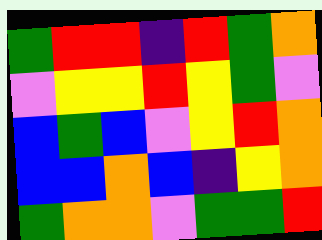[["green", "red", "red", "indigo", "red", "green", "orange"], ["violet", "yellow", "yellow", "red", "yellow", "green", "violet"], ["blue", "green", "blue", "violet", "yellow", "red", "orange"], ["blue", "blue", "orange", "blue", "indigo", "yellow", "orange"], ["green", "orange", "orange", "violet", "green", "green", "red"]]